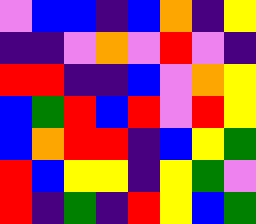[["violet", "blue", "blue", "indigo", "blue", "orange", "indigo", "yellow"], ["indigo", "indigo", "violet", "orange", "violet", "red", "violet", "indigo"], ["red", "red", "indigo", "indigo", "blue", "violet", "orange", "yellow"], ["blue", "green", "red", "blue", "red", "violet", "red", "yellow"], ["blue", "orange", "red", "red", "indigo", "blue", "yellow", "green"], ["red", "blue", "yellow", "yellow", "indigo", "yellow", "green", "violet"], ["red", "indigo", "green", "indigo", "red", "yellow", "blue", "green"]]